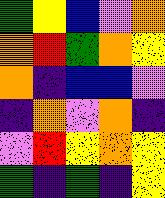[["green", "yellow", "blue", "violet", "orange"], ["orange", "red", "green", "orange", "yellow"], ["orange", "indigo", "blue", "blue", "violet"], ["indigo", "orange", "violet", "orange", "indigo"], ["violet", "red", "yellow", "orange", "yellow"], ["green", "indigo", "green", "indigo", "yellow"]]